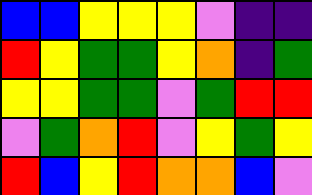[["blue", "blue", "yellow", "yellow", "yellow", "violet", "indigo", "indigo"], ["red", "yellow", "green", "green", "yellow", "orange", "indigo", "green"], ["yellow", "yellow", "green", "green", "violet", "green", "red", "red"], ["violet", "green", "orange", "red", "violet", "yellow", "green", "yellow"], ["red", "blue", "yellow", "red", "orange", "orange", "blue", "violet"]]